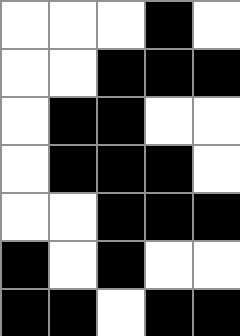[["white", "white", "white", "black", "white"], ["white", "white", "black", "black", "black"], ["white", "black", "black", "white", "white"], ["white", "black", "black", "black", "white"], ["white", "white", "black", "black", "black"], ["black", "white", "black", "white", "white"], ["black", "black", "white", "black", "black"]]